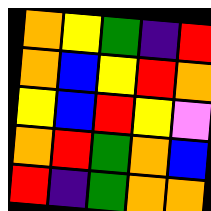[["orange", "yellow", "green", "indigo", "red"], ["orange", "blue", "yellow", "red", "orange"], ["yellow", "blue", "red", "yellow", "violet"], ["orange", "red", "green", "orange", "blue"], ["red", "indigo", "green", "orange", "orange"]]